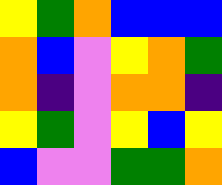[["yellow", "green", "orange", "blue", "blue", "blue"], ["orange", "blue", "violet", "yellow", "orange", "green"], ["orange", "indigo", "violet", "orange", "orange", "indigo"], ["yellow", "green", "violet", "yellow", "blue", "yellow"], ["blue", "violet", "violet", "green", "green", "orange"]]